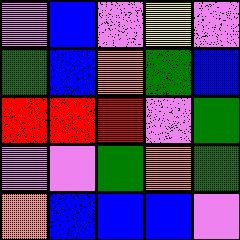[["violet", "blue", "violet", "yellow", "violet"], ["green", "blue", "orange", "green", "blue"], ["red", "red", "red", "violet", "green"], ["violet", "violet", "green", "orange", "green"], ["orange", "blue", "blue", "blue", "violet"]]